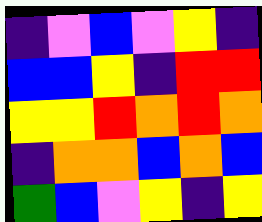[["indigo", "violet", "blue", "violet", "yellow", "indigo"], ["blue", "blue", "yellow", "indigo", "red", "red"], ["yellow", "yellow", "red", "orange", "red", "orange"], ["indigo", "orange", "orange", "blue", "orange", "blue"], ["green", "blue", "violet", "yellow", "indigo", "yellow"]]